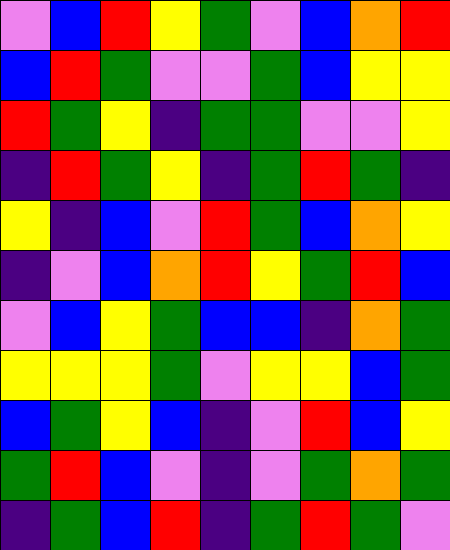[["violet", "blue", "red", "yellow", "green", "violet", "blue", "orange", "red"], ["blue", "red", "green", "violet", "violet", "green", "blue", "yellow", "yellow"], ["red", "green", "yellow", "indigo", "green", "green", "violet", "violet", "yellow"], ["indigo", "red", "green", "yellow", "indigo", "green", "red", "green", "indigo"], ["yellow", "indigo", "blue", "violet", "red", "green", "blue", "orange", "yellow"], ["indigo", "violet", "blue", "orange", "red", "yellow", "green", "red", "blue"], ["violet", "blue", "yellow", "green", "blue", "blue", "indigo", "orange", "green"], ["yellow", "yellow", "yellow", "green", "violet", "yellow", "yellow", "blue", "green"], ["blue", "green", "yellow", "blue", "indigo", "violet", "red", "blue", "yellow"], ["green", "red", "blue", "violet", "indigo", "violet", "green", "orange", "green"], ["indigo", "green", "blue", "red", "indigo", "green", "red", "green", "violet"]]